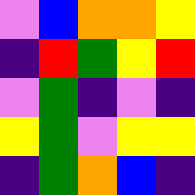[["violet", "blue", "orange", "orange", "yellow"], ["indigo", "red", "green", "yellow", "red"], ["violet", "green", "indigo", "violet", "indigo"], ["yellow", "green", "violet", "yellow", "yellow"], ["indigo", "green", "orange", "blue", "indigo"]]